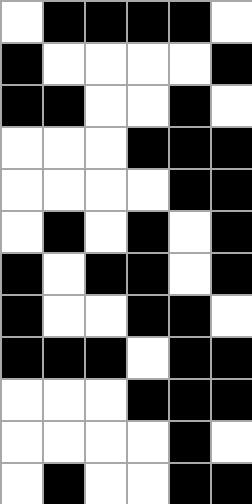[["white", "black", "black", "black", "black", "white"], ["black", "white", "white", "white", "white", "black"], ["black", "black", "white", "white", "black", "white"], ["white", "white", "white", "black", "black", "black"], ["white", "white", "white", "white", "black", "black"], ["white", "black", "white", "black", "white", "black"], ["black", "white", "black", "black", "white", "black"], ["black", "white", "white", "black", "black", "white"], ["black", "black", "black", "white", "black", "black"], ["white", "white", "white", "black", "black", "black"], ["white", "white", "white", "white", "black", "white"], ["white", "black", "white", "white", "black", "black"]]